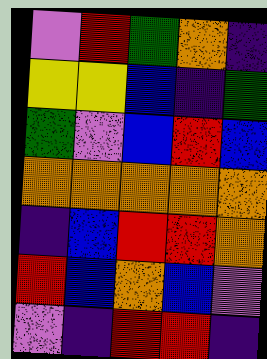[["violet", "red", "green", "orange", "indigo"], ["yellow", "yellow", "blue", "indigo", "green"], ["green", "violet", "blue", "red", "blue"], ["orange", "orange", "orange", "orange", "orange"], ["indigo", "blue", "red", "red", "orange"], ["red", "blue", "orange", "blue", "violet"], ["violet", "indigo", "red", "red", "indigo"]]